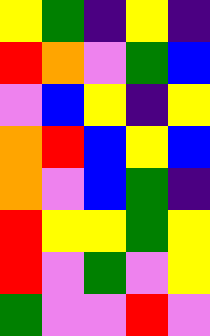[["yellow", "green", "indigo", "yellow", "indigo"], ["red", "orange", "violet", "green", "blue"], ["violet", "blue", "yellow", "indigo", "yellow"], ["orange", "red", "blue", "yellow", "blue"], ["orange", "violet", "blue", "green", "indigo"], ["red", "yellow", "yellow", "green", "yellow"], ["red", "violet", "green", "violet", "yellow"], ["green", "violet", "violet", "red", "violet"]]